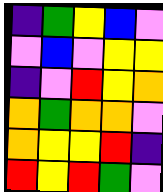[["indigo", "green", "yellow", "blue", "violet"], ["violet", "blue", "violet", "yellow", "yellow"], ["indigo", "violet", "red", "yellow", "orange"], ["orange", "green", "orange", "orange", "violet"], ["orange", "yellow", "yellow", "red", "indigo"], ["red", "yellow", "red", "green", "violet"]]